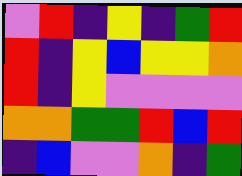[["violet", "red", "indigo", "yellow", "indigo", "green", "red"], ["red", "indigo", "yellow", "blue", "yellow", "yellow", "orange"], ["red", "indigo", "yellow", "violet", "violet", "violet", "violet"], ["orange", "orange", "green", "green", "red", "blue", "red"], ["indigo", "blue", "violet", "violet", "orange", "indigo", "green"]]